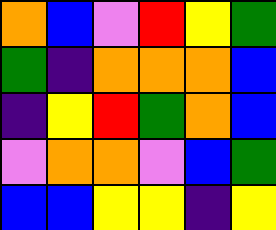[["orange", "blue", "violet", "red", "yellow", "green"], ["green", "indigo", "orange", "orange", "orange", "blue"], ["indigo", "yellow", "red", "green", "orange", "blue"], ["violet", "orange", "orange", "violet", "blue", "green"], ["blue", "blue", "yellow", "yellow", "indigo", "yellow"]]